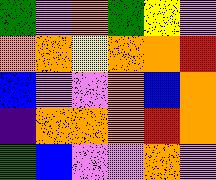[["green", "violet", "orange", "green", "yellow", "violet"], ["orange", "orange", "yellow", "orange", "orange", "red"], ["blue", "violet", "violet", "orange", "blue", "orange"], ["indigo", "orange", "orange", "orange", "red", "orange"], ["green", "blue", "violet", "violet", "orange", "violet"]]